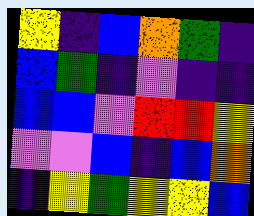[["yellow", "indigo", "blue", "orange", "green", "indigo"], ["blue", "green", "indigo", "violet", "indigo", "indigo"], ["blue", "blue", "violet", "red", "red", "yellow"], ["violet", "violet", "blue", "indigo", "blue", "orange"], ["indigo", "yellow", "green", "yellow", "yellow", "blue"]]